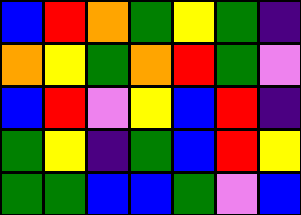[["blue", "red", "orange", "green", "yellow", "green", "indigo"], ["orange", "yellow", "green", "orange", "red", "green", "violet"], ["blue", "red", "violet", "yellow", "blue", "red", "indigo"], ["green", "yellow", "indigo", "green", "blue", "red", "yellow"], ["green", "green", "blue", "blue", "green", "violet", "blue"]]